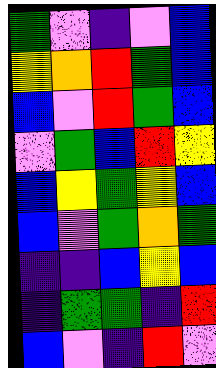[["green", "violet", "indigo", "violet", "blue"], ["yellow", "orange", "red", "green", "blue"], ["blue", "violet", "red", "green", "blue"], ["violet", "green", "blue", "red", "yellow"], ["blue", "yellow", "green", "yellow", "blue"], ["blue", "violet", "green", "orange", "green"], ["indigo", "indigo", "blue", "yellow", "blue"], ["indigo", "green", "green", "indigo", "red"], ["blue", "violet", "indigo", "red", "violet"]]